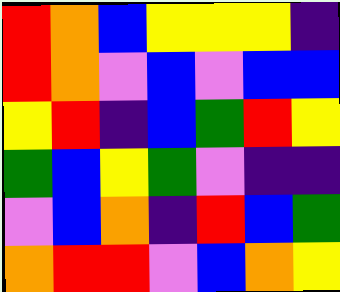[["red", "orange", "blue", "yellow", "yellow", "yellow", "indigo"], ["red", "orange", "violet", "blue", "violet", "blue", "blue"], ["yellow", "red", "indigo", "blue", "green", "red", "yellow"], ["green", "blue", "yellow", "green", "violet", "indigo", "indigo"], ["violet", "blue", "orange", "indigo", "red", "blue", "green"], ["orange", "red", "red", "violet", "blue", "orange", "yellow"]]